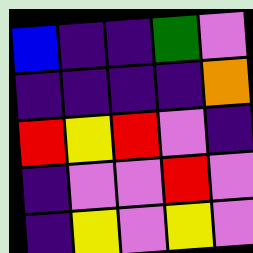[["blue", "indigo", "indigo", "green", "violet"], ["indigo", "indigo", "indigo", "indigo", "orange"], ["red", "yellow", "red", "violet", "indigo"], ["indigo", "violet", "violet", "red", "violet"], ["indigo", "yellow", "violet", "yellow", "violet"]]